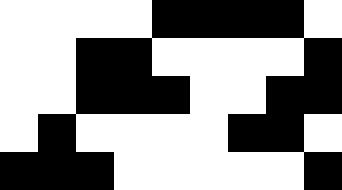[["white", "white", "white", "white", "black", "black", "black", "black", "white"], ["white", "white", "black", "black", "white", "white", "white", "white", "black"], ["white", "white", "black", "black", "black", "white", "white", "black", "black"], ["white", "black", "white", "white", "white", "white", "black", "black", "white"], ["black", "black", "black", "white", "white", "white", "white", "white", "black"]]